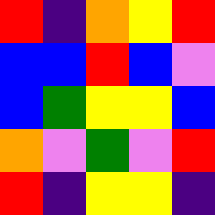[["red", "indigo", "orange", "yellow", "red"], ["blue", "blue", "red", "blue", "violet"], ["blue", "green", "yellow", "yellow", "blue"], ["orange", "violet", "green", "violet", "red"], ["red", "indigo", "yellow", "yellow", "indigo"]]